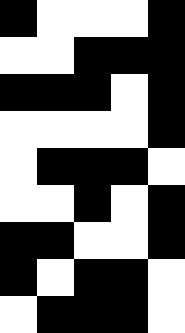[["black", "white", "white", "white", "black"], ["white", "white", "black", "black", "black"], ["black", "black", "black", "white", "black"], ["white", "white", "white", "white", "black"], ["white", "black", "black", "black", "white"], ["white", "white", "black", "white", "black"], ["black", "black", "white", "white", "black"], ["black", "white", "black", "black", "white"], ["white", "black", "black", "black", "white"]]